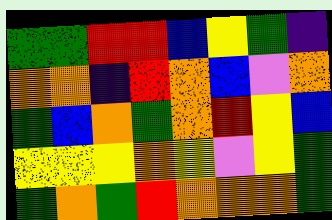[["green", "green", "red", "red", "blue", "yellow", "green", "indigo"], ["orange", "orange", "indigo", "red", "orange", "blue", "violet", "orange"], ["green", "blue", "orange", "green", "orange", "red", "yellow", "blue"], ["yellow", "yellow", "yellow", "orange", "yellow", "violet", "yellow", "green"], ["green", "orange", "green", "red", "orange", "orange", "orange", "green"]]